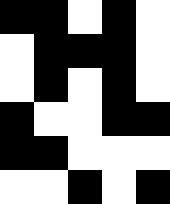[["black", "black", "white", "black", "white"], ["white", "black", "black", "black", "white"], ["white", "black", "white", "black", "white"], ["black", "white", "white", "black", "black"], ["black", "black", "white", "white", "white"], ["white", "white", "black", "white", "black"]]